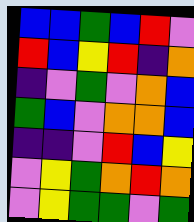[["blue", "blue", "green", "blue", "red", "violet"], ["red", "blue", "yellow", "red", "indigo", "orange"], ["indigo", "violet", "green", "violet", "orange", "blue"], ["green", "blue", "violet", "orange", "orange", "blue"], ["indigo", "indigo", "violet", "red", "blue", "yellow"], ["violet", "yellow", "green", "orange", "red", "orange"], ["violet", "yellow", "green", "green", "violet", "green"]]